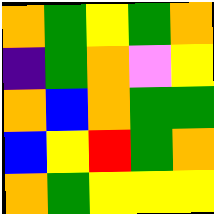[["orange", "green", "yellow", "green", "orange"], ["indigo", "green", "orange", "violet", "yellow"], ["orange", "blue", "orange", "green", "green"], ["blue", "yellow", "red", "green", "orange"], ["orange", "green", "yellow", "yellow", "yellow"]]